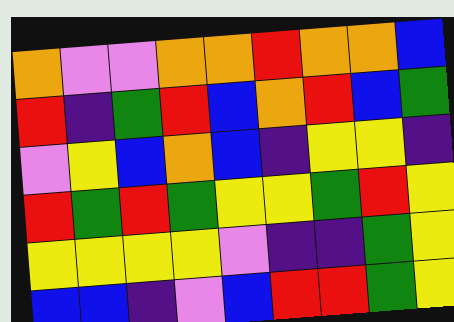[["orange", "violet", "violet", "orange", "orange", "red", "orange", "orange", "blue"], ["red", "indigo", "green", "red", "blue", "orange", "red", "blue", "green"], ["violet", "yellow", "blue", "orange", "blue", "indigo", "yellow", "yellow", "indigo"], ["red", "green", "red", "green", "yellow", "yellow", "green", "red", "yellow"], ["yellow", "yellow", "yellow", "yellow", "violet", "indigo", "indigo", "green", "yellow"], ["blue", "blue", "indigo", "violet", "blue", "red", "red", "green", "yellow"]]